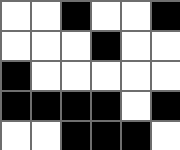[["white", "white", "black", "white", "white", "black"], ["white", "white", "white", "black", "white", "white"], ["black", "white", "white", "white", "white", "white"], ["black", "black", "black", "black", "white", "black"], ["white", "white", "black", "black", "black", "white"]]